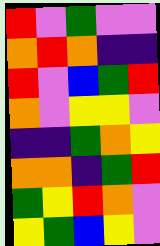[["red", "violet", "green", "violet", "violet"], ["orange", "red", "orange", "indigo", "indigo"], ["red", "violet", "blue", "green", "red"], ["orange", "violet", "yellow", "yellow", "violet"], ["indigo", "indigo", "green", "orange", "yellow"], ["orange", "orange", "indigo", "green", "red"], ["green", "yellow", "red", "orange", "violet"], ["yellow", "green", "blue", "yellow", "violet"]]